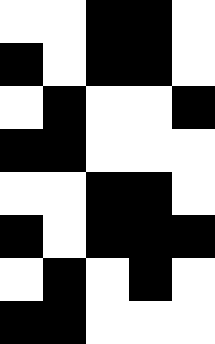[["white", "white", "black", "black", "white"], ["black", "white", "black", "black", "white"], ["white", "black", "white", "white", "black"], ["black", "black", "white", "white", "white"], ["white", "white", "black", "black", "white"], ["black", "white", "black", "black", "black"], ["white", "black", "white", "black", "white"], ["black", "black", "white", "white", "white"]]